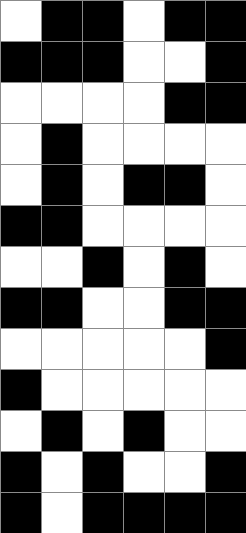[["white", "black", "black", "white", "black", "black"], ["black", "black", "black", "white", "white", "black"], ["white", "white", "white", "white", "black", "black"], ["white", "black", "white", "white", "white", "white"], ["white", "black", "white", "black", "black", "white"], ["black", "black", "white", "white", "white", "white"], ["white", "white", "black", "white", "black", "white"], ["black", "black", "white", "white", "black", "black"], ["white", "white", "white", "white", "white", "black"], ["black", "white", "white", "white", "white", "white"], ["white", "black", "white", "black", "white", "white"], ["black", "white", "black", "white", "white", "black"], ["black", "white", "black", "black", "black", "black"]]